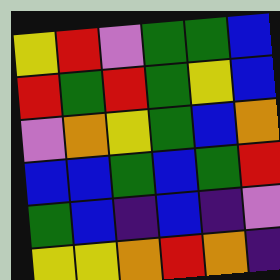[["yellow", "red", "violet", "green", "green", "blue"], ["red", "green", "red", "green", "yellow", "blue"], ["violet", "orange", "yellow", "green", "blue", "orange"], ["blue", "blue", "green", "blue", "green", "red"], ["green", "blue", "indigo", "blue", "indigo", "violet"], ["yellow", "yellow", "orange", "red", "orange", "indigo"]]